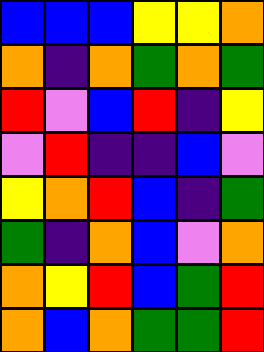[["blue", "blue", "blue", "yellow", "yellow", "orange"], ["orange", "indigo", "orange", "green", "orange", "green"], ["red", "violet", "blue", "red", "indigo", "yellow"], ["violet", "red", "indigo", "indigo", "blue", "violet"], ["yellow", "orange", "red", "blue", "indigo", "green"], ["green", "indigo", "orange", "blue", "violet", "orange"], ["orange", "yellow", "red", "blue", "green", "red"], ["orange", "blue", "orange", "green", "green", "red"]]